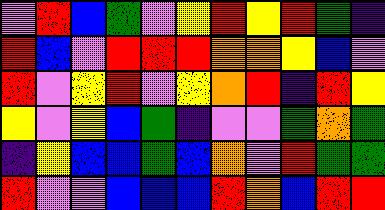[["violet", "red", "blue", "green", "violet", "yellow", "red", "yellow", "red", "green", "indigo"], ["red", "blue", "violet", "red", "red", "red", "orange", "orange", "yellow", "blue", "violet"], ["red", "violet", "yellow", "red", "violet", "yellow", "orange", "red", "indigo", "red", "yellow"], ["yellow", "violet", "yellow", "blue", "green", "indigo", "violet", "violet", "green", "orange", "green"], ["indigo", "yellow", "blue", "blue", "green", "blue", "orange", "violet", "red", "green", "green"], ["red", "violet", "violet", "blue", "blue", "blue", "red", "orange", "blue", "red", "red"]]